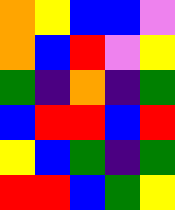[["orange", "yellow", "blue", "blue", "violet"], ["orange", "blue", "red", "violet", "yellow"], ["green", "indigo", "orange", "indigo", "green"], ["blue", "red", "red", "blue", "red"], ["yellow", "blue", "green", "indigo", "green"], ["red", "red", "blue", "green", "yellow"]]